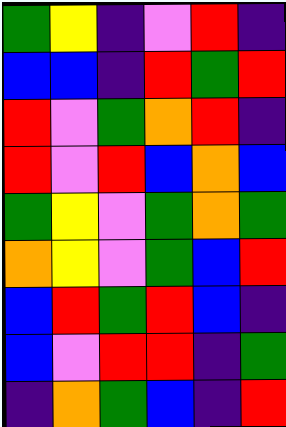[["green", "yellow", "indigo", "violet", "red", "indigo"], ["blue", "blue", "indigo", "red", "green", "red"], ["red", "violet", "green", "orange", "red", "indigo"], ["red", "violet", "red", "blue", "orange", "blue"], ["green", "yellow", "violet", "green", "orange", "green"], ["orange", "yellow", "violet", "green", "blue", "red"], ["blue", "red", "green", "red", "blue", "indigo"], ["blue", "violet", "red", "red", "indigo", "green"], ["indigo", "orange", "green", "blue", "indigo", "red"]]